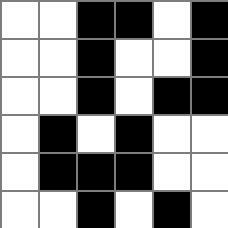[["white", "white", "black", "black", "white", "black"], ["white", "white", "black", "white", "white", "black"], ["white", "white", "black", "white", "black", "black"], ["white", "black", "white", "black", "white", "white"], ["white", "black", "black", "black", "white", "white"], ["white", "white", "black", "white", "black", "white"]]